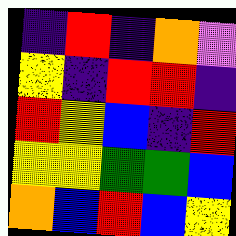[["indigo", "red", "indigo", "orange", "violet"], ["yellow", "indigo", "red", "red", "indigo"], ["red", "yellow", "blue", "indigo", "red"], ["yellow", "yellow", "green", "green", "blue"], ["orange", "blue", "red", "blue", "yellow"]]